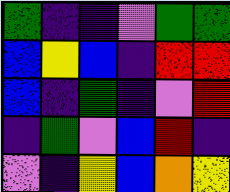[["green", "indigo", "indigo", "violet", "green", "green"], ["blue", "yellow", "blue", "indigo", "red", "red"], ["blue", "indigo", "green", "indigo", "violet", "red"], ["indigo", "green", "violet", "blue", "red", "indigo"], ["violet", "indigo", "yellow", "blue", "orange", "yellow"]]